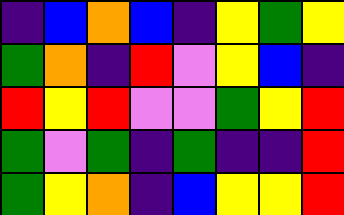[["indigo", "blue", "orange", "blue", "indigo", "yellow", "green", "yellow"], ["green", "orange", "indigo", "red", "violet", "yellow", "blue", "indigo"], ["red", "yellow", "red", "violet", "violet", "green", "yellow", "red"], ["green", "violet", "green", "indigo", "green", "indigo", "indigo", "red"], ["green", "yellow", "orange", "indigo", "blue", "yellow", "yellow", "red"]]